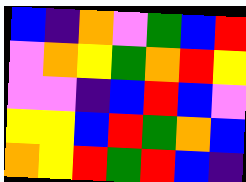[["blue", "indigo", "orange", "violet", "green", "blue", "red"], ["violet", "orange", "yellow", "green", "orange", "red", "yellow"], ["violet", "violet", "indigo", "blue", "red", "blue", "violet"], ["yellow", "yellow", "blue", "red", "green", "orange", "blue"], ["orange", "yellow", "red", "green", "red", "blue", "indigo"]]